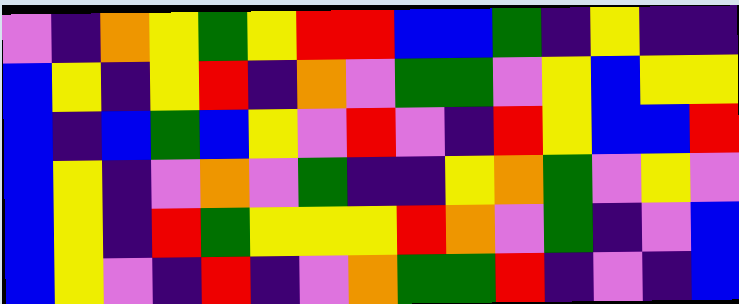[["violet", "indigo", "orange", "yellow", "green", "yellow", "red", "red", "blue", "blue", "green", "indigo", "yellow", "indigo", "indigo"], ["blue", "yellow", "indigo", "yellow", "red", "indigo", "orange", "violet", "green", "green", "violet", "yellow", "blue", "yellow", "yellow"], ["blue", "indigo", "blue", "green", "blue", "yellow", "violet", "red", "violet", "indigo", "red", "yellow", "blue", "blue", "red"], ["blue", "yellow", "indigo", "violet", "orange", "violet", "green", "indigo", "indigo", "yellow", "orange", "green", "violet", "yellow", "violet"], ["blue", "yellow", "indigo", "red", "green", "yellow", "yellow", "yellow", "red", "orange", "violet", "green", "indigo", "violet", "blue"], ["blue", "yellow", "violet", "indigo", "red", "indigo", "violet", "orange", "green", "green", "red", "indigo", "violet", "indigo", "blue"]]